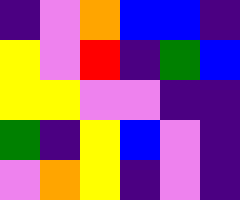[["indigo", "violet", "orange", "blue", "blue", "indigo"], ["yellow", "violet", "red", "indigo", "green", "blue"], ["yellow", "yellow", "violet", "violet", "indigo", "indigo"], ["green", "indigo", "yellow", "blue", "violet", "indigo"], ["violet", "orange", "yellow", "indigo", "violet", "indigo"]]